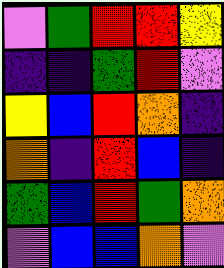[["violet", "green", "red", "red", "yellow"], ["indigo", "indigo", "green", "red", "violet"], ["yellow", "blue", "red", "orange", "indigo"], ["orange", "indigo", "red", "blue", "indigo"], ["green", "blue", "red", "green", "orange"], ["violet", "blue", "blue", "orange", "violet"]]